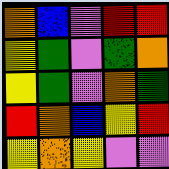[["orange", "blue", "violet", "red", "red"], ["yellow", "green", "violet", "green", "orange"], ["yellow", "green", "violet", "orange", "green"], ["red", "orange", "blue", "yellow", "red"], ["yellow", "orange", "yellow", "violet", "violet"]]